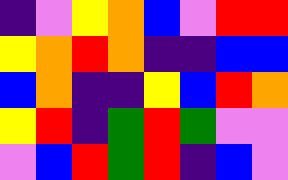[["indigo", "violet", "yellow", "orange", "blue", "violet", "red", "red"], ["yellow", "orange", "red", "orange", "indigo", "indigo", "blue", "blue"], ["blue", "orange", "indigo", "indigo", "yellow", "blue", "red", "orange"], ["yellow", "red", "indigo", "green", "red", "green", "violet", "violet"], ["violet", "blue", "red", "green", "red", "indigo", "blue", "violet"]]